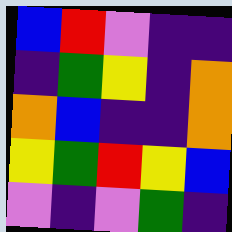[["blue", "red", "violet", "indigo", "indigo"], ["indigo", "green", "yellow", "indigo", "orange"], ["orange", "blue", "indigo", "indigo", "orange"], ["yellow", "green", "red", "yellow", "blue"], ["violet", "indigo", "violet", "green", "indigo"]]